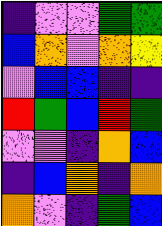[["indigo", "violet", "violet", "green", "green"], ["blue", "orange", "violet", "orange", "yellow"], ["violet", "blue", "blue", "indigo", "indigo"], ["red", "green", "blue", "red", "green"], ["violet", "violet", "indigo", "orange", "blue"], ["indigo", "blue", "orange", "indigo", "orange"], ["orange", "violet", "indigo", "green", "blue"]]